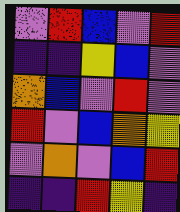[["violet", "red", "blue", "violet", "red"], ["indigo", "indigo", "yellow", "blue", "violet"], ["orange", "blue", "violet", "red", "violet"], ["red", "violet", "blue", "orange", "yellow"], ["violet", "orange", "violet", "blue", "red"], ["indigo", "indigo", "red", "yellow", "indigo"]]